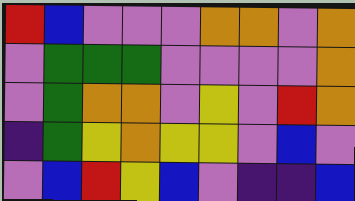[["red", "blue", "violet", "violet", "violet", "orange", "orange", "violet", "orange"], ["violet", "green", "green", "green", "violet", "violet", "violet", "violet", "orange"], ["violet", "green", "orange", "orange", "violet", "yellow", "violet", "red", "orange"], ["indigo", "green", "yellow", "orange", "yellow", "yellow", "violet", "blue", "violet"], ["violet", "blue", "red", "yellow", "blue", "violet", "indigo", "indigo", "blue"]]